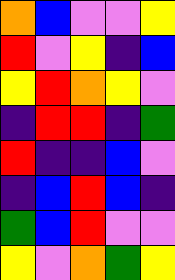[["orange", "blue", "violet", "violet", "yellow"], ["red", "violet", "yellow", "indigo", "blue"], ["yellow", "red", "orange", "yellow", "violet"], ["indigo", "red", "red", "indigo", "green"], ["red", "indigo", "indigo", "blue", "violet"], ["indigo", "blue", "red", "blue", "indigo"], ["green", "blue", "red", "violet", "violet"], ["yellow", "violet", "orange", "green", "yellow"]]